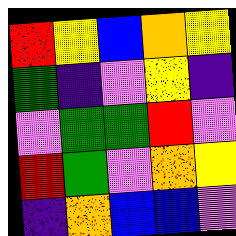[["red", "yellow", "blue", "orange", "yellow"], ["green", "indigo", "violet", "yellow", "indigo"], ["violet", "green", "green", "red", "violet"], ["red", "green", "violet", "orange", "yellow"], ["indigo", "orange", "blue", "blue", "violet"]]